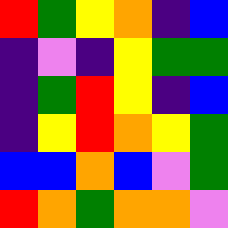[["red", "green", "yellow", "orange", "indigo", "blue"], ["indigo", "violet", "indigo", "yellow", "green", "green"], ["indigo", "green", "red", "yellow", "indigo", "blue"], ["indigo", "yellow", "red", "orange", "yellow", "green"], ["blue", "blue", "orange", "blue", "violet", "green"], ["red", "orange", "green", "orange", "orange", "violet"]]